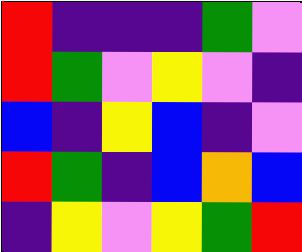[["red", "indigo", "indigo", "indigo", "green", "violet"], ["red", "green", "violet", "yellow", "violet", "indigo"], ["blue", "indigo", "yellow", "blue", "indigo", "violet"], ["red", "green", "indigo", "blue", "orange", "blue"], ["indigo", "yellow", "violet", "yellow", "green", "red"]]